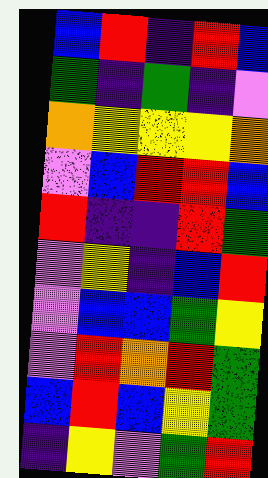[["blue", "red", "indigo", "red", "blue"], ["green", "indigo", "green", "indigo", "violet"], ["orange", "yellow", "yellow", "yellow", "orange"], ["violet", "blue", "red", "red", "blue"], ["red", "indigo", "indigo", "red", "green"], ["violet", "yellow", "indigo", "blue", "red"], ["violet", "blue", "blue", "green", "yellow"], ["violet", "red", "orange", "red", "green"], ["blue", "red", "blue", "yellow", "green"], ["indigo", "yellow", "violet", "green", "red"]]